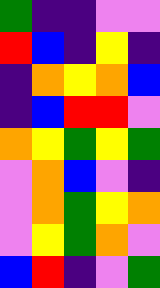[["green", "indigo", "indigo", "violet", "violet"], ["red", "blue", "indigo", "yellow", "indigo"], ["indigo", "orange", "yellow", "orange", "blue"], ["indigo", "blue", "red", "red", "violet"], ["orange", "yellow", "green", "yellow", "green"], ["violet", "orange", "blue", "violet", "indigo"], ["violet", "orange", "green", "yellow", "orange"], ["violet", "yellow", "green", "orange", "violet"], ["blue", "red", "indigo", "violet", "green"]]